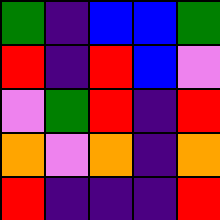[["green", "indigo", "blue", "blue", "green"], ["red", "indigo", "red", "blue", "violet"], ["violet", "green", "red", "indigo", "red"], ["orange", "violet", "orange", "indigo", "orange"], ["red", "indigo", "indigo", "indigo", "red"]]